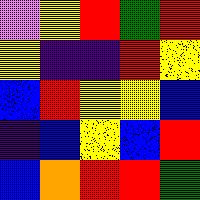[["violet", "yellow", "red", "green", "red"], ["yellow", "indigo", "indigo", "red", "yellow"], ["blue", "red", "yellow", "yellow", "blue"], ["indigo", "blue", "yellow", "blue", "red"], ["blue", "orange", "red", "red", "green"]]